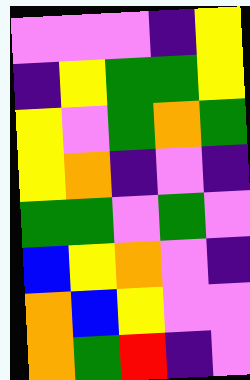[["violet", "violet", "violet", "indigo", "yellow"], ["indigo", "yellow", "green", "green", "yellow"], ["yellow", "violet", "green", "orange", "green"], ["yellow", "orange", "indigo", "violet", "indigo"], ["green", "green", "violet", "green", "violet"], ["blue", "yellow", "orange", "violet", "indigo"], ["orange", "blue", "yellow", "violet", "violet"], ["orange", "green", "red", "indigo", "violet"]]